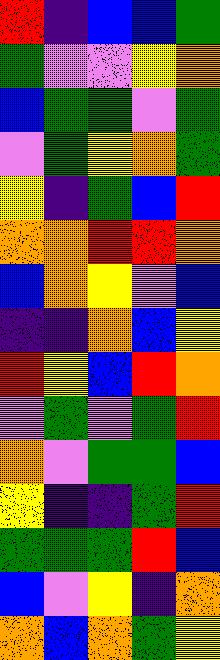[["red", "indigo", "blue", "blue", "green"], ["green", "violet", "violet", "yellow", "orange"], ["blue", "green", "green", "violet", "green"], ["violet", "green", "yellow", "orange", "green"], ["yellow", "indigo", "green", "blue", "red"], ["orange", "orange", "red", "red", "orange"], ["blue", "orange", "yellow", "violet", "blue"], ["indigo", "indigo", "orange", "blue", "yellow"], ["red", "yellow", "blue", "red", "orange"], ["violet", "green", "violet", "green", "red"], ["orange", "violet", "green", "green", "blue"], ["yellow", "indigo", "indigo", "green", "red"], ["green", "green", "green", "red", "blue"], ["blue", "violet", "yellow", "indigo", "orange"], ["orange", "blue", "orange", "green", "yellow"]]